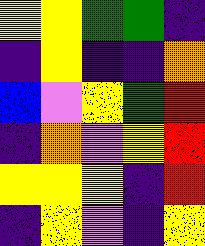[["yellow", "yellow", "green", "green", "indigo"], ["indigo", "yellow", "indigo", "indigo", "orange"], ["blue", "violet", "yellow", "green", "red"], ["indigo", "orange", "violet", "yellow", "red"], ["yellow", "yellow", "yellow", "indigo", "red"], ["indigo", "yellow", "violet", "indigo", "yellow"]]